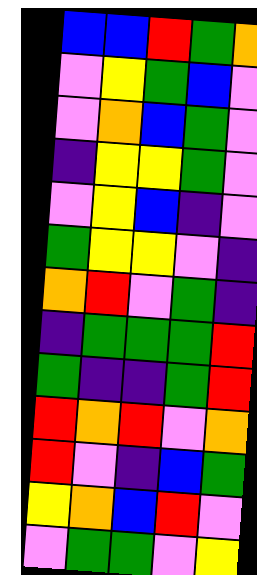[["blue", "blue", "red", "green", "orange"], ["violet", "yellow", "green", "blue", "violet"], ["violet", "orange", "blue", "green", "violet"], ["indigo", "yellow", "yellow", "green", "violet"], ["violet", "yellow", "blue", "indigo", "violet"], ["green", "yellow", "yellow", "violet", "indigo"], ["orange", "red", "violet", "green", "indigo"], ["indigo", "green", "green", "green", "red"], ["green", "indigo", "indigo", "green", "red"], ["red", "orange", "red", "violet", "orange"], ["red", "violet", "indigo", "blue", "green"], ["yellow", "orange", "blue", "red", "violet"], ["violet", "green", "green", "violet", "yellow"]]